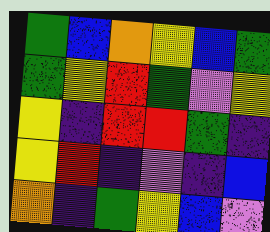[["green", "blue", "orange", "yellow", "blue", "green"], ["green", "yellow", "red", "green", "violet", "yellow"], ["yellow", "indigo", "red", "red", "green", "indigo"], ["yellow", "red", "indigo", "violet", "indigo", "blue"], ["orange", "indigo", "green", "yellow", "blue", "violet"]]